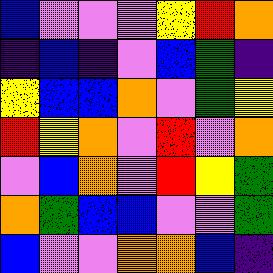[["blue", "violet", "violet", "violet", "yellow", "red", "orange"], ["indigo", "blue", "indigo", "violet", "blue", "green", "indigo"], ["yellow", "blue", "blue", "orange", "violet", "green", "yellow"], ["red", "yellow", "orange", "violet", "red", "violet", "orange"], ["violet", "blue", "orange", "violet", "red", "yellow", "green"], ["orange", "green", "blue", "blue", "violet", "violet", "green"], ["blue", "violet", "violet", "orange", "orange", "blue", "indigo"]]